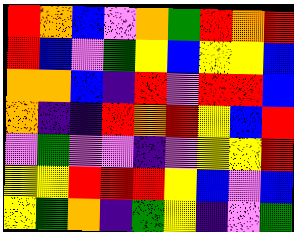[["red", "orange", "blue", "violet", "orange", "green", "red", "orange", "red"], ["red", "blue", "violet", "green", "yellow", "blue", "yellow", "yellow", "blue"], ["orange", "orange", "blue", "indigo", "red", "violet", "red", "red", "blue"], ["orange", "indigo", "indigo", "red", "orange", "red", "yellow", "blue", "red"], ["violet", "green", "violet", "violet", "indigo", "violet", "yellow", "yellow", "red"], ["yellow", "yellow", "red", "red", "red", "yellow", "blue", "violet", "blue"], ["yellow", "green", "orange", "indigo", "green", "yellow", "indigo", "violet", "green"]]